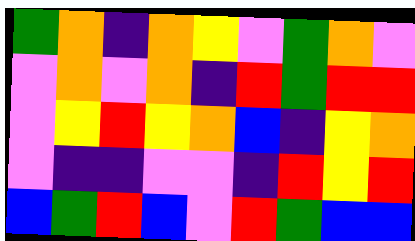[["green", "orange", "indigo", "orange", "yellow", "violet", "green", "orange", "violet"], ["violet", "orange", "violet", "orange", "indigo", "red", "green", "red", "red"], ["violet", "yellow", "red", "yellow", "orange", "blue", "indigo", "yellow", "orange"], ["violet", "indigo", "indigo", "violet", "violet", "indigo", "red", "yellow", "red"], ["blue", "green", "red", "blue", "violet", "red", "green", "blue", "blue"]]